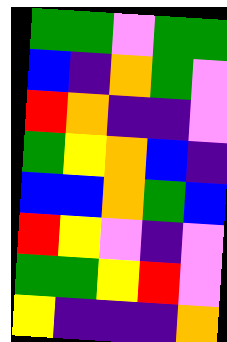[["green", "green", "violet", "green", "green"], ["blue", "indigo", "orange", "green", "violet"], ["red", "orange", "indigo", "indigo", "violet"], ["green", "yellow", "orange", "blue", "indigo"], ["blue", "blue", "orange", "green", "blue"], ["red", "yellow", "violet", "indigo", "violet"], ["green", "green", "yellow", "red", "violet"], ["yellow", "indigo", "indigo", "indigo", "orange"]]